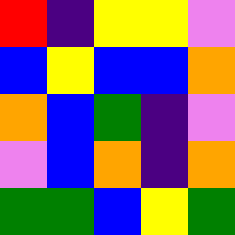[["red", "indigo", "yellow", "yellow", "violet"], ["blue", "yellow", "blue", "blue", "orange"], ["orange", "blue", "green", "indigo", "violet"], ["violet", "blue", "orange", "indigo", "orange"], ["green", "green", "blue", "yellow", "green"]]